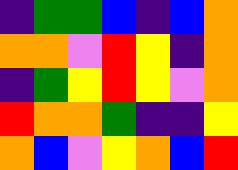[["indigo", "green", "green", "blue", "indigo", "blue", "orange"], ["orange", "orange", "violet", "red", "yellow", "indigo", "orange"], ["indigo", "green", "yellow", "red", "yellow", "violet", "orange"], ["red", "orange", "orange", "green", "indigo", "indigo", "yellow"], ["orange", "blue", "violet", "yellow", "orange", "blue", "red"]]